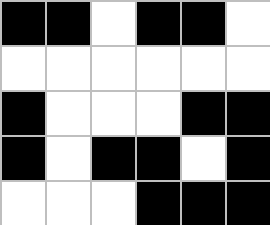[["black", "black", "white", "black", "black", "white"], ["white", "white", "white", "white", "white", "white"], ["black", "white", "white", "white", "black", "black"], ["black", "white", "black", "black", "white", "black"], ["white", "white", "white", "black", "black", "black"]]